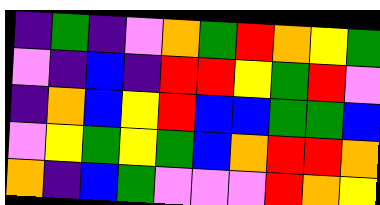[["indigo", "green", "indigo", "violet", "orange", "green", "red", "orange", "yellow", "green"], ["violet", "indigo", "blue", "indigo", "red", "red", "yellow", "green", "red", "violet"], ["indigo", "orange", "blue", "yellow", "red", "blue", "blue", "green", "green", "blue"], ["violet", "yellow", "green", "yellow", "green", "blue", "orange", "red", "red", "orange"], ["orange", "indigo", "blue", "green", "violet", "violet", "violet", "red", "orange", "yellow"]]